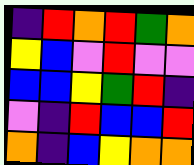[["indigo", "red", "orange", "red", "green", "orange"], ["yellow", "blue", "violet", "red", "violet", "violet"], ["blue", "blue", "yellow", "green", "red", "indigo"], ["violet", "indigo", "red", "blue", "blue", "red"], ["orange", "indigo", "blue", "yellow", "orange", "orange"]]